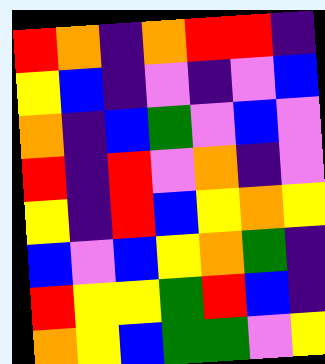[["red", "orange", "indigo", "orange", "red", "red", "indigo"], ["yellow", "blue", "indigo", "violet", "indigo", "violet", "blue"], ["orange", "indigo", "blue", "green", "violet", "blue", "violet"], ["red", "indigo", "red", "violet", "orange", "indigo", "violet"], ["yellow", "indigo", "red", "blue", "yellow", "orange", "yellow"], ["blue", "violet", "blue", "yellow", "orange", "green", "indigo"], ["red", "yellow", "yellow", "green", "red", "blue", "indigo"], ["orange", "yellow", "blue", "green", "green", "violet", "yellow"]]